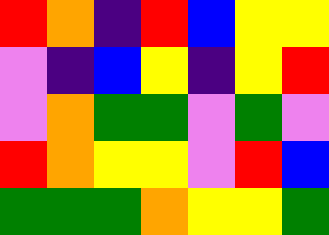[["red", "orange", "indigo", "red", "blue", "yellow", "yellow"], ["violet", "indigo", "blue", "yellow", "indigo", "yellow", "red"], ["violet", "orange", "green", "green", "violet", "green", "violet"], ["red", "orange", "yellow", "yellow", "violet", "red", "blue"], ["green", "green", "green", "orange", "yellow", "yellow", "green"]]